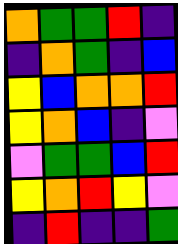[["orange", "green", "green", "red", "indigo"], ["indigo", "orange", "green", "indigo", "blue"], ["yellow", "blue", "orange", "orange", "red"], ["yellow", "orange", "blue", "indigo", "violet"], ["violet", "green", "green", "blue", "red"], ["yellow", "orange", "red", "yellow", "violet"], ["indigo", "red", "indigo", "indigo", "green"]]